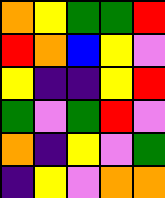[["orange", "yellow", "green", "green", "red"], ["red", "orange", "blue", "yellow", "violet"], ["yellow", "indigo", "indigo", "yellow", "red"], ["green", "violet", "green", "red", "violet"], ["orange", "indigo", "yellow", "violet", "green"], ["indigo", "yellow", "violet", "orange", "orange"]]